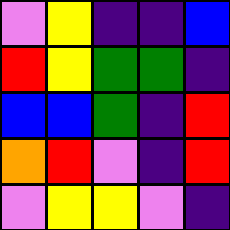[["violet", "yellow", "indigo", "indigo", "blue"], ["red", "yellow", "green", "green", "indigo"], ["blue", "blue", "green", "indigo", "red"], ["orange", "red", "violet", "indigo", "red"], ["violet", "yellow", "yellow", "violet", "indigo"]]